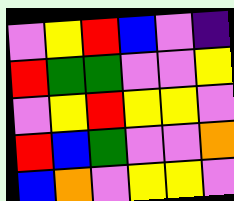[["violet", "yellow", "red", "blue", "violet", "indigo"], ["red", "green", "green", "violet", "violet", "yellow"], ["violet", "yellow", "red", "yellow", "yellow", "violet"], ["red", "blue", "green", "violet", "violet", "orange"], ["blue", "orange", "violet", "yellow", "yellow", "violet"]]